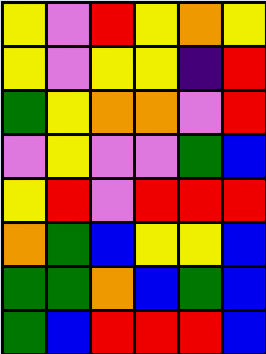[["yellow", "violet", "red", "yellow", "orange", "yellow"], ["yellow", "violet", "yellow", "yellow", "indigo", "red"], ["green", "yellow", "orange", "orange", "violet", "red"], ["violet", "yellow", "violet", "violet", "green", "blue"], ["yellow", "red", "violet", "red", "red", "red"], ["orange", "green", "blue", "yellow", "yellow", "blue"], ["green", "green", "orange", "blue", "green", "blue"], ["green", "blue", "red", "red", "red", "blue"]]